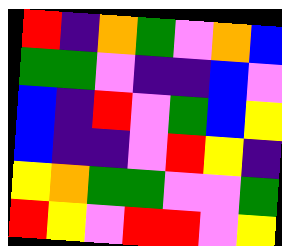[["red", "indigo", "orange", "green", "violet", "orange", "blue"], ["green", "green", "violet", "indigo", "indigo", "blue", "violet"], ["blue", "indigo", "red", "violet", "green", "blue", "yellow"], ["blue", "indigo", "indigo", "violet", "red", "yellow", "indigo"], ["yellow", "orange", "green", "green", "violet", "violet", "green"], ["red", "yellow", "violet", "red", "red", "violet", "yellow"]]